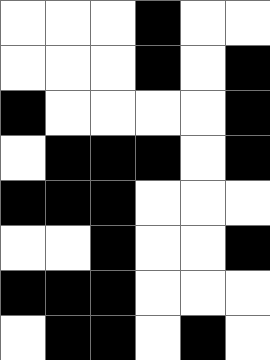[["white", "white", "white", "black", "white", "white"], ["white", "white", "white", "black", "white", "black"], ["black", "white", "white", "white", "white", "black"], ["white", "black", "black", "black", "white", "black"], ["black", "black", "black", "white", "white", "white"], ["white", "white", "black", "white", "white", "black"], ["black", "black", "black", "white", "white", "white"], ["white", "black", "black", "white", "black", "white"]]